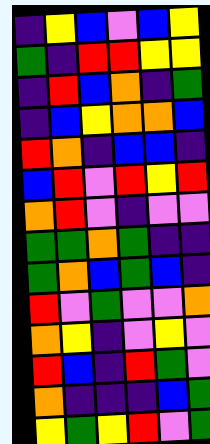[["indigo", "yellow", "blue", "violet", "blue", "yellow"], ["green", "indigo", "red", "red", "yellow", "yellow"], ["indigo", "red", "blue", "orange", "indigo", "green"], ["indigo", "blue", "yellow", "orange", "orange", "blue"], ["red", "orange", "indigo", "blue", "blue", "indigo"], ["blue", "red", "violet", "red", "yellow", "red"], ["orange", "red", "violet", "indigo", "violet", "violet"], ["green", "green", "orange", "green", "indigo", "indigo"], ["green", "orange", "blue", "green", "blue", "indigo"], ["red", "violet", "green", "violet", "violet", "orange"], ["orange", "yellow", "indigo", "violet", "yellow", "violet"], ["red", "blue", "indigo", "red", "green", "violet"], ["orange", "indigo", "indigo", "indigo", "blue", "green"], ["yellow", "green", "yellow", "red", "violet", "green"]]